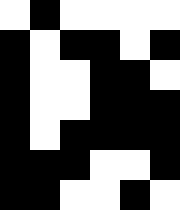[["white", "black", "white", "white", "white", "white"], ["black", "white", "black", "black", "white", "black"], ["black", "white", "white", "black", "black", "white"], ["black", "white", "white", "black", "black", "black"], ["black", "white", "black", "black", "black", "black"], ["black", "black", "black", "white", "white", "black"], ["black", "black", "white", "white", "black", "white"]]